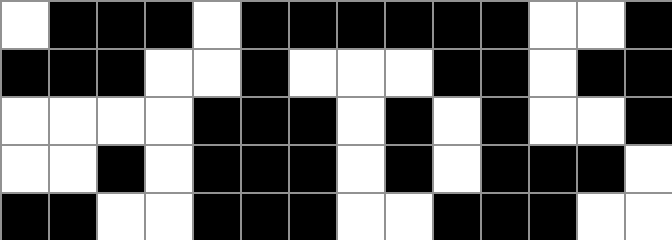[["white", "black", "black", "black", "white", "black", "black", "black", "black", "black", "black", "white", "white", "black"], ["black", "black", "black", "white", "white", "black", "white", "white", "white", "black", "black", "white", "black", "black"], ["white", "white", "white", "white", "black", "black", "black", "white", "black", "white", "black", "white", "white", "black"], ["white", "white", "black", "white", "black", "black", "black", "white", "black", "white", "black", "black", "black", "white"], ["black", "black", "white", "white", "black", "black", "black", "white", "white", "black", "black", "black", "white", "white"]]